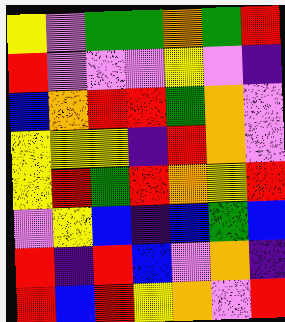[["yellow", "violet", "green", "green", "orange", "green", "red"], ["red", "violet", "violet", "violet", "yellow", "violet", "indigo"], ["blue", "orange", "red", "red", "green", "orange", "violet"], ["yellow", "yellow", "yellow", "indigo", "red", "orange", "violet"], ["yellow", "red", "green", "red", "orange", "yellow", "red"], ["violet", "yellow", "blue", "indigo", "blue", "green", "blue"], ["red", "indigo", "red", "blue", "violet", "orange", "indigo"], ["red", "blue", "red", "yellow", "orange", "violet", "red"]]